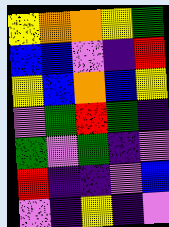[["yellow", "orange", "orange", "yellow", "green"], ["blue", "blue", "violet", "indigo", "red"], ["yellow", "blue", "orange", "blue", "yellow"], ["violet", "green", "red", "green", "indigo"], ["green", "violet", "green", "indigo", "violet"], ["red", "indigo", "indigo", "violet", "blue"], ["violet", "indigo", "yellow", "indigo", "violet"]]